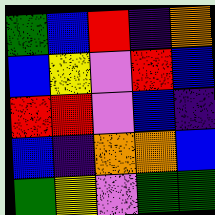[["green", "blue", "red", "indigo", "orange"], ["blue", "yellow", "violet", "red", "blue"], ["red", "red", "violet", "blue", "indigo"], ["blue", "indigo", "orange", "orange", "blue"], ["green", "yellow", "violet", "green", "green"]]